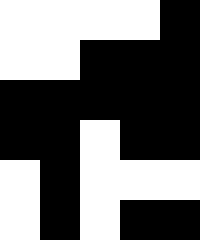[["white", "white", "white", "white", "black"], ["white", "white", "black", "black", "black"], ["black", "black", "black", "black", "black"], ["black", "black", "white", "black", "black"], ["white", "black", "white", "white", "white"], ["white", "black", "white", "black", "black"]]